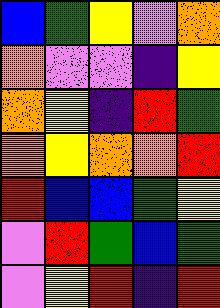[["blue", "green", "yellow", "violet", "orange"], ["orange", "violet", "violet", "indigo", "yellow"], ["orange", "yellow", "indigo", "red", "green"], ["orange", "yellow", "orange", "orange", "red"], ["red", "blue", "blue", "green", "yellow"], ["violet", "red", "green", "blue", "green"], ["violet", "yellow", "red", "indigo", "red"]]